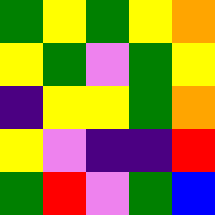[["green", "yellow", "green", "yellow", "orange"], ["yellow", "green", "violet", "green", "yellow"], ["indigo", "yellow", "yellow", "green", "orange"], ["yellow", "violet", "indigo", "indigo", "red"], ["green", "red", "violet", "green", "blue"]]